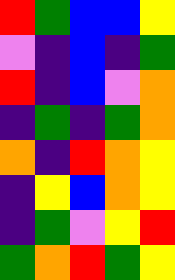[["red", "green", "blue", "blue", "yellow"], ["violet", "indigo", "blue", "indigo", "green"], ["red", "indigo", "blue", "violet", "orange"], ["indigo", "green", "indigo", "green", "orange"], ["orange", "indigo", "red", "orange", "yellow"], ["indigo", "yellow", "blue", "orange", "yellow"], ["indigo", "green", "violet", "yellow", "red"], ["green", "orange", "red", "green", "yellow"]]